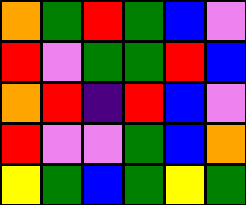[["orange", "green", "red", "green", "blue", "violet"], ["red", "violet", "green", "green", "red", "blue"], ["orange", "red", "indigo", "red", "blue", "violet"], ["red", "violet", "violet", "green", "blue", "orange"], ["yellow", "green", "blue", "green", "yellow", "green"]]